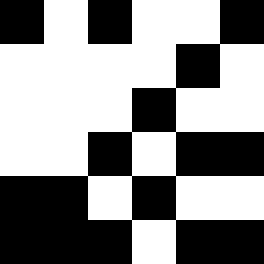[["black", "white", "black", "white", "white", "black"], ["white", "white", "white", "white", "black", "white"], ["white", "white", "white", "black", "white", "white"], ["white", "white", "black", "white", "black", "black"], ["black", "black", "white", "black", "white", "white"], ["black", "black", "black", "white", "black", "black"]]